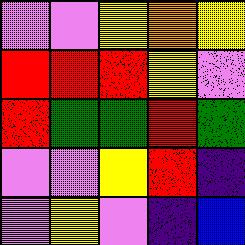[["violet", "violet", "yellow", "orange", "yellow"], ["red", "red", "red", "yellow", "violet"], ["red", "green", "green", "red", "green"], ["violet", "violet", "yellow", "red", "indigo"], ["violet", "yellow", "violet", "indigo", "blue"]]